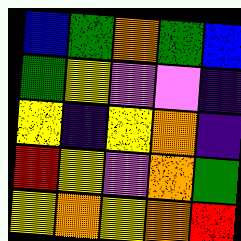[["blue", "green", "orange", "green", "blue"], ["green", "yellow", "violet", "violet", "indigo"], ["yellow", "indigo", "yellow", "orange", "indigo"], ["red", "yellow", "violet", "orange", "green"], ["yellow", "orange", "yellow", "orange", "red"]]